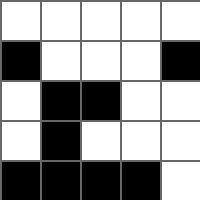[["white", "white", "white", "white", "white"], ["black", "white", "white", "white", "black"], ["white", "black", "black", "white", "white"], ["white", "black", "white", "white", "white"], ["black", "black", "black", "black", "white"]]